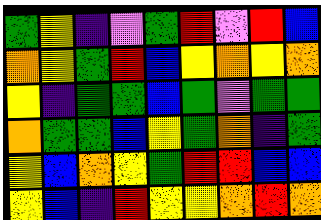[["green", "yellow", "indigo", "violet", "green", "red", "violet", "red", "blue"], ["orange", "yellow", "green", "red", "blue", "yellow", "orange", "yellow", "orange"], ["yellow", "indigo", "green", "green", "blue", "green", "violet", "green", "green"], ["orange", "green", "green", "blue", "yellow", "green", "orange", "indigo", "green"], ["yellow", "blue", "orange", "yellow", "green", "red", "red", "blue", "blue"], ["yellow", "blue", "indigo", "red", "yellow", "yellow", "orange", "red", "orange"]]